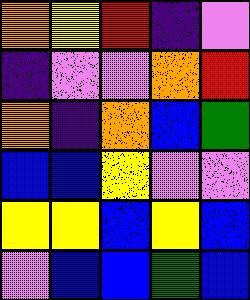[["orange", "yellow", "red", "indigo", "violet"], ["indigo", "violet", "violet", "orange", "red"], ["orange", "indigo", "orange", "blue", "green"], ["blue", "blue", "yellow", "violet", "violet"], ["yellow", "yellow", "blue", "yellow", "blue"], ["violet", "blue", "blue", "green", "blue"]]